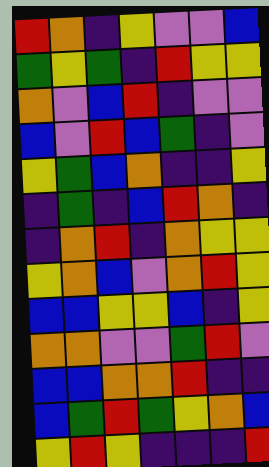[["red", "orange", "indigo", "yellow", "violet", "violet", "blue"], ["green", "yellow", "green", "indigo", "red", "yellow", "yellow"], ["orange", "violet", "blue", "red", "indigo", "violet", "violet"], ["blue", "violet", "red", "blue", "green", "indigo", "violet"], ["yellow", "green", "blue", "orange", "indigo", "indigo", "yellow"], ["indigo", "green", "indigo", "blue", "red", "orange", "indigo"], ["indigo", "orange", "red", "indigo", "orange", "yellow", "yellow"], ["yellow", "orange", "blue", "violet", "orange", "red", "yellow"], ["blue", "blue", "yellow", "yellow", "blue", "indigo", "yellow"], ["orange", "orange", "violet", "violet", "green", "red", "violet"], ["blue", "blue", "orange", "orange", "red", "indigo", "indigo"], ["blue", "green", "red", "green", "yellow", "orange", "blue"], ["yellow", "red", "yellow", "indigo", "indigo", "indigo", "red"]]